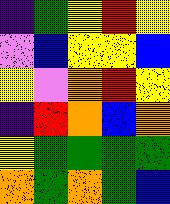[["indigo", "green", "yellow", "red", "yellow"], ["violet", "blue", "yellow", "yellow", "blue"], ["yellow", "violet", "orange", "red", "yellow"], ["indigo", "red", "orange", "blue", "orange"], ["yellow", "green", "green", "green", "green"], ["orange", "green", "orange", "green", "blue"]]